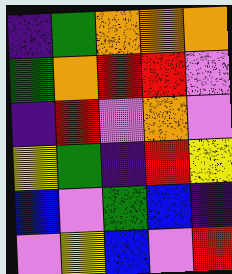[["indigo", "green", "orange", "orange", "orange"], ["green", "orange", "red", "red", "violet"], ["indigo", "red", "violet", "orange", "violet"], ["yellow", "green", "indigo", "red", "yellow"], ["blue", "violet", "green", "blue", "indigo"], ["violet", "yellow", "blue", "violet", "red"]]